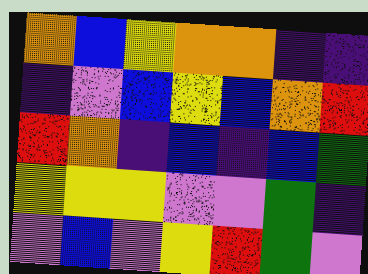[["orange", "blue", "yellow", "orange", "orange", "indigo", "indigo"], ["indigo", "violet", "blue", "yellow", "blue", "orange", "red"], ["red", "orange", "indigo", "blue", "indigo", "blue", "green"], ["yellow", "yellow", "yellow", "violet", "violet", "green", "indigo"], ["violet", "blue", "violet", "yellow", "red", "green", "violet"]]